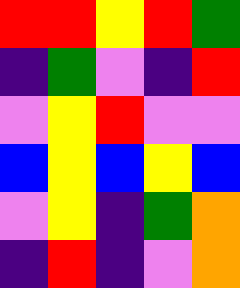[["red", "red", "yellow", "red", "green"], ["indigo", "green", "violet", "indigo", "red"], ["violet", "yellow", "red", "violet", "violet"], ["blue", "yellow", "blue", "yellow", "blue"], ["violet", "yellow", "indigo", "green", "orange"], ["indigo", "red", "indigo", "violet", "orange"]]